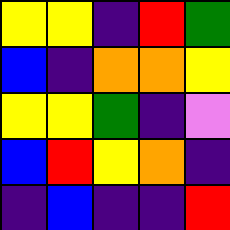[["yellow", "yellow", "indigo", "red", "green"], ["blue", "indigo", "orange", "orange", "yellow"], ["yellow", "yellow", "green", "indigo", "violet"], ["blue", "red", "yellow", "orange", "indigo"], ["indigo", "blue", "indigo", "indigo", "red"]]